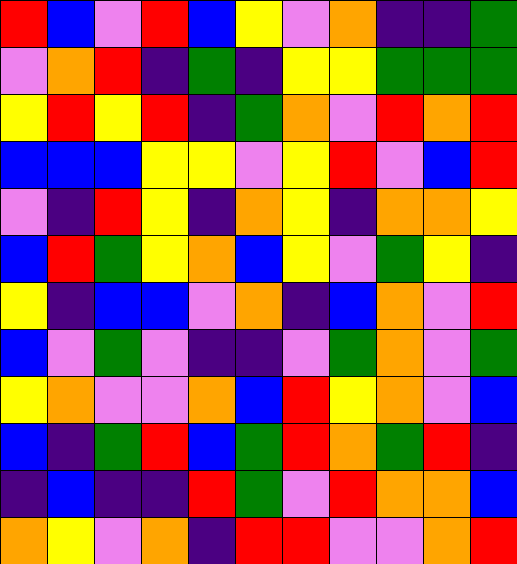[["red", "blue", "violet", "red", "blue", "yellow", "violet", "orange", "indigo", "indigo", "green"], ["violet", "orange", "red", "indigo", "green", "indigo", "yellow", "yellow", "green", "green", "green"], ["yellow", "red", "yellow", "red", "indigo", "green", "orange", "violet", "red", "orange", "red"], ["blue", "blue", "blue", "yellow", "yellow", "violet", "yellow", "red", "violet", "blue", "red"], ["violet", "indigo", "red", "yellow", "indigo", "orange", "yellow", "indigo", "orange", "orange", "yellow"], ["blue", "red", "green", "yellow", "orange", "blue", "yellow", "violet", "green", "yellow", "indigo"], ["yellow", "indigo", "blue", "blue", "violet", "orange", "indigo", "blue", "orange", "violet", "red"], ["blue", "violet", "green", "violet", "indigo", "indigo", "violet", "green", "orange", "violet", "green"], ["yellow", "orange", "violet", "violet", "orange", "blue", "red", "yellow", "orange", "violet", "blue"], ["blue", "indigo", "green", "red", "blue", "green", "red", "orange", "green", "red", "indigo"], ["indigo", "blue", "indigo", "indigo", "red", "green", "violet", "red", "orange", "orange", "blue"], ["orange", "yellow", "violet", "orange", "indigo", "red", "red", "violet", "violet", "orange", "red"]]